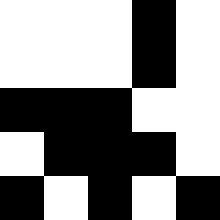[["white", "white", "white", "black", "white"], ["white", "white", "white", "black", "white"], ["black", "black", "black", "white", "white"], ["white", "black", "black", "black", "white"], ["black", "white", "black", "white", "black"]]